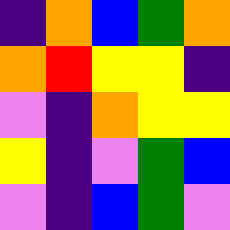[["indigo", "orange", "blue", "green", "orange"], ["orange", "red", "yellow", "yellow", "indigo"], ["violet", "indigo", "orange", "yellow", "yellow"], ["yellow", "indigo", "violet", "green", "blue"], ["violet", "indigo", "blue", "green", "violet"]]